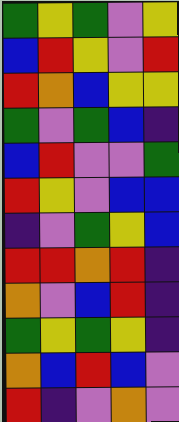[["green", "yellow", "green", "violet", "yellow"], ["blue", "red", "yellow", "violet", "red"], ["red", "orange", "blue", "yellow", "yellow"], ["green", "violet", "green", "blue", "indigo"], ["blue", "red", "violet", "violet", "green"], ["red", "yellow", "violet", "blue", "blue"], ["indigo", "violet", "green", "yellow", "blue"], ["red", "red", "orange", "red", "indigo"], ["orange", "violet", "blue", "red", "indigo"], ["green", "yellow", "green", "yellow", "indigo"], ["orange", "blue", "red", "blue", "violet"], ["red", "indigo", "violet", "orange", "violet"]]